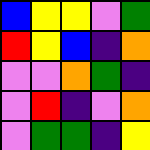[["blue", "yellow", "yellow", "violet", "green"], ["red", "yellow", "blue", "indigo", "orange"], ["violet", "violet", "orange", "green", "indigo"], ["violet", "red", "indigo", "violet", "orange"], ["violet", "green", "green", "indigo", "yellow"]]